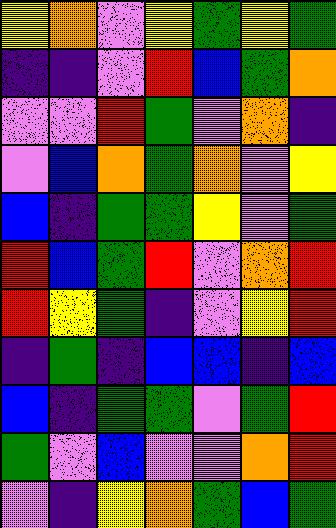[["yellow", "orange", "violet", "yellow", "green", "yellow", "green"], ["indigo", "indigo", "violet", "red", "blue", "green", "orange"], ["violet", "violet", "red", "green", "violet", "orange", "indigo"], ["violet", "blue", "orange", "green", "orange", "violet", "yellow"], ["blue", "indigo", "green", "green", "yellow", "violet", "green"], ["red", "blue", "green", "red", "violet", "orange", "red"], ["red", "yellow", "green", "indigo", "violet", "yellow", "red"], ["indigo", "green", "indigo", "blue", "blue", "indigo", "blue"], ["blue", "indigo", "green", "green", "violet", "green", "red"], ["green", "violet", "blue", "violet", "violet", "orange", "red"], ["violet", "indigo", "yellow", "orange", "green", "blue", "green"]]